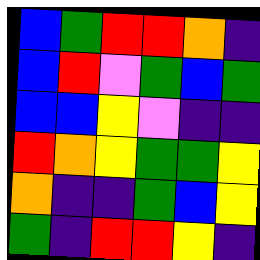[["blue", "green", "red", "red", "orange", "indigo"], ["blue", "red", "violet", "green", "blue", "green"], ["blue", "blue", "yellow", "violet", "indigo", "indigo"], ["red", "orange", "yellow", "green", "green", "yellow"], ["orange", "indigo", "indigo", "green", "blue", "yellow"], ["green", "indigo", "red", "red", "yellow", "indigo"]]